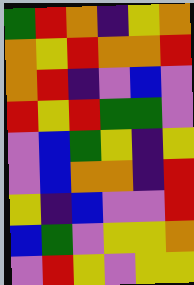[["green", "red", "orange", "indigo", "yellow", "orange"], ["orange", "yellow", "red", "orange", "orange", "red"], ["orange", "red", "indigo", "violet", "blue", "violet"], ["red", "yellow", "red", "green", "green", "violet"], ["violet", "blue", "green", "yellow", "indigo", "yellow"], ["violet", "blue", "orange", "orange", "indigo", "red"], ["yellow", "indigo", "blue", "violet", "violet", "red"], ["blue", "green", "violet", "yellow", "yellow", "orange"], ["violet", "red", "yellow", "violet", "yellow", "yellow"]]